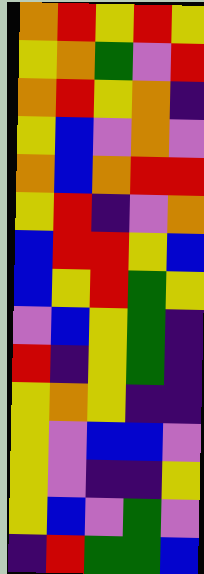[["orange", "red", "yellow", "red", "yellow"], ["yellow", "orange", "green", "violet", "red"], ["orange", "red", "yellow", "orange", "indigo"], ["yellow", "blue", "violet", "orange", "violet"], ["orange", "blue", "orange", "red", "red"], ["yellow", "red", "indigo", "violet", "orange"], ["blue", "red", "red", "yellow", "blue"], ["blue", "yellow", "red", "green", "yellow"], ["violet", "blue", "yellow", "green", "indigo"], ["red", "indigo", "yellow", "green", "indigo"], ["yellow", "orange", "yellow", "indigo", "indigo"], ["yellow", "violet", "blue", "blue", "violet"], ["yellow", "violet", "indigo", "indigo", "yellow"], ["yellow", "blue", "violet", "green", "violet"], ["indigo", "red", "green", "green", "blue"]]